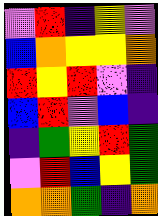[["violet", "red", "indigo", "yellow", "violet"], ["blue", "orange", "yellow", "yellow", "orange"], ["red", "yellow", "red", "violet", "indigo"], ["blue", "red", "violet", "blue", "indigo"], ["indigo", "green", "yellow", "red", "green"], ["violet", "red", "blue", "yellow", "green"], ["orange", "orange", "green", "indigo", "orange"]]